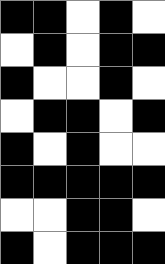[["black", "black", "white", "black", "white"], ["white", "black", "white", "black", "black"], ["black", "white", "white", "black", "white"], ["white", "black", "black", "white", "black"], ["black", "white", "black", "white", "white"], ["black", "black", "black", "black", "black"], ["white", "white", "black", "black", "white"], ["black", "white", "black", "black", "black"]]